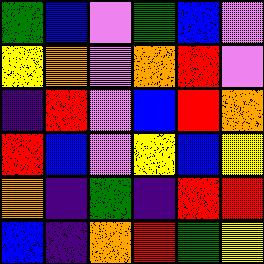[["green", "blue", "violet", "green", "blue", "violet"], ["yellow", "orange", "violet", "orange", "red", "violet"], ["indigo", "red", "violet", "blue", "red", "orange"], ["red", "blue", "violet", "yellow", "blue", "yellow"], ["orange", "indigo", "green", "indigo", "red", "red"], ["blue", "indigo", "orange", "red", "green", "yellow"]]